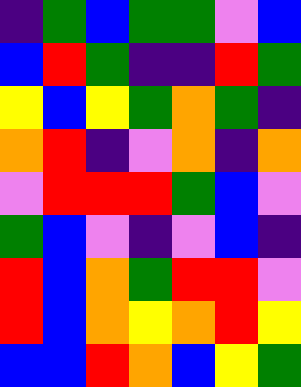[["indigo", "green", "blue", "green", "green", "violet", "blue"], ["blue", "red", "green", "indigo", "indigo", "red", "green"], ["yellow", "blue", "yellow", "green", "orange", "green", "indigo"], ["orange", "red", "indigo", "violet", "orange", "indigo", "orange"], ["violet", "red", "red", "red", "green", "blue", "violet"], ["green", "blue", "violet", "indigo", "violet", "blue", "indigo"], ["red", "blue", "orange", "green", "red", "red", "violet"], ["red", "blue", "orange", "yellow", "orange", "red", "yellow"], ["blue", "blue", "red", "orange", "blue", "yellow", "green"]]